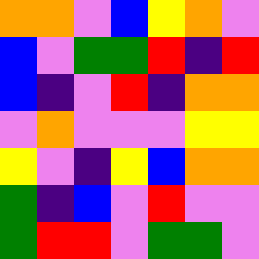[["orange", "orange", "violet", "blue", "yellow", "orange", "violet"], ["blue", "violet", "green", "green", "red", "indigo", "red"], ["blue", "indigo", "violet", "red", "indigo", "orange", "orange"], ["violet", "orange", "violet", "violet", "violet", "yellow", "yellow"], ["yellow", "violet", "indigo", "yellow", "blue", "orange", "orange"], ["green", "indigo", "blue", "violet", "red", "violet", "violet"], ["green", "red", "red", "violet", "green", "green", "violet"]]